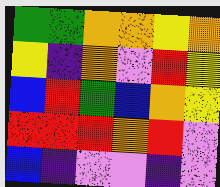[["green", "green", "orange", "orange", "yellow", "orange"], ["yellow", "indigo", "orange", "violet", "red", "yellow"], ["blue", "red", "green", "blue", "orange", "yellow"], ["red", "red", "red", "orange", "red", "violet"], ["blue", "indigo", "violet", "violet", "indigo", "violet"]]